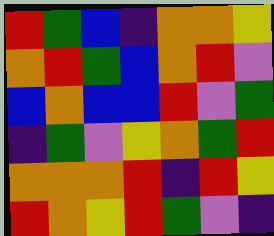[["red", "green", "blue", "indigo", "orange", "orange", "yellow"], ["orange", "red", "green", "blue", "orange", "red", "violet"], ["blue", "orange", "blue", "blue", "red", "violet", "green"], ["indigo", "green", "violet", "yellow", "orange", "green", "red"], ["orange", "orange", "orange", "red", "indigo", "red", "yellow"], ["red", "orange", "yellow", "red", "green", "violet", "indigo"]]